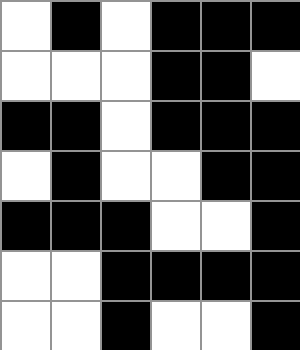[["white", "black", "white", "black", "black", "black"], ["white", "white", "white", "black", "black", "white"], ["black", "black", "white", "black", "black", "black"], ["white", "black", "white", "white", "black", "black"], ["black", "black", "black", "white", "white", "black"], ["white", "white", "black", "black", "black", "black"], ["white", "white", "black", "white", "white", "black"]]